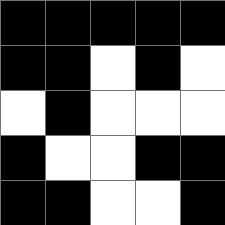[["black", "black", "black", "black", "black"], ["black", "black", "white", "black", "white"], ["white", "black", "white", "white", "white"], ["black", "white", "white", "black", "black"], ["black", "black", "white", "white", "black"]]